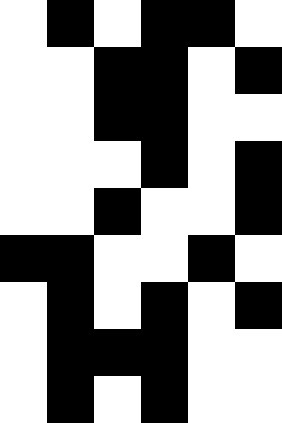[["white", "black", "white", "black", "black", "white"], ["white", "white", "black", "black", "white", "black"], ["white", "white", "black", "black", "white", "white"], ["white", "white", "white", "black", "white", "black"], ["white", "white", "black", "white", "white", "black"], ["black", "black", "white", "white", "black", "white"], ["white", "black", "white", "black", "white", "black"], ["white", "black", "black", "black", "white", "white"], ["white", "black", "white", "black", "white", "white"]]